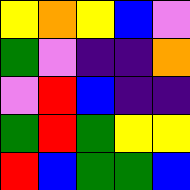[["yellow", "orange", "yellow", "blue", "violet"], ["green", "violet", "indigo", "indigo", "orange"], ["violet", "red", "blue", "indigo", "indigo"], ["green", "red", "green", "yellow", "yellow"], ["red", "blue", "green", "green", "blue"]]